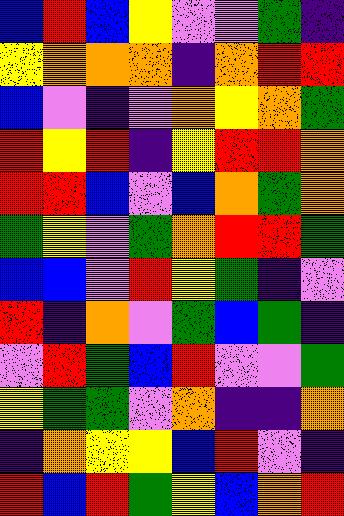[["blue", "red", "blue", "yellow", "violet", "violet", "green", "indigo"], ["yellow", "orange", "orange", "orange", "indigo", "orange", "red", "red"], ["blue", "violet", "indigo", "violet", "orange", "yellow", "orange", "green"], ["red", "yellow", "red", "indigo", "yellow", "red", "red", "orange"], ["red", "red", "blue", "violet", "blue", "orange", "green", "orange"], ["green", "yellow", "violet", "green", "orange", "red", "red", "green"], ["blue", "blue", "violet", "red", "yellow", "green", "indigo", "violet"], ["red", "indigo", "orange", "violet", "green", "blue", "green", "indigo"], ["violet", "red", "green", "blue", "red", "violet", "violet", "green"], ["yellow", "green", "green", "violet", "orange", "indigo", "indigo", "orange"], ["indigo", "orange", "yellow", "yellow", "blue", "red", "violet", "indigo"], ["red", "blue", "red", "green", "yellow", "blue", "orange", "red"]]